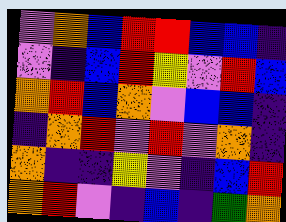[["violet", "orange", "blue", "red", "red", "blue", "blue", "indigo"], ["violet", "indigo", "blue", "red", "yellow", "violet", "red", "blue"], ["orange", "red", "blue", "orange", "violet", "blue", "blue", "indigo"], ["indigo", "orange", "red", "violet", "red", "violet", "orange", "indigo"], ["orange", "indigo", "indigo", "yellow", "violet", "indigo", "blue", "red"], ["orange", "red", "violet", "indigo", "blue", "indigo", "green", "orange"]]